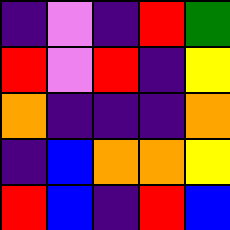[["indigo", "violet", "indigo", "red", "green"], ["red", "violet", "red", "indigo", "yellow"], ["orange", "indigo", "indigo", "indigo", "orange"], ["indigo", "blue", "orange", "orange", "yellow"], ["red", "blue", "indigo", "red", "blue"]]